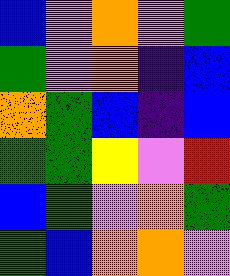[["blue", "violet", "orange", "violet", "green"], ["green", "violet", "orange", "indigo", "blue"], ["orange", "green", "blue", "indigo", "blue"], ["green", "green", "yellow", "violet", "red"], ["blue", "green", "violet", "orange", "green"], ["green", "blue", "orange", "orange", "violet"]]